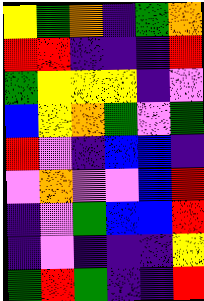[["yellow", "green", "orange", "indigo", "green", "orange"], ["red", "red", "indigo", "indigo", "indigo", "red"], ["green", "yellow", "yellow", "yellow", "indigo", "violet"], ["blue", "yellow", "orange", "green", "violet", "green"], ["red", "violet", "indigo", "blue", "blue", "indigo"], ["violet", "orange", "violet", "violet", "blue", "red"], ["indigo", "violet", "green", "blue", "blue", "red"], ["indigo", "violet", "indigo", "indigo", "indigo", "yellow"], ["green", "red", "green", "indigo", "indigo", "red"]]